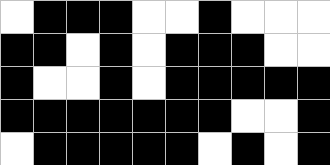[["white", "black", "black", "black", "white", "white", "black", "white", "white", "white"], ["black", "black", "white", "black", "white", "black", "black", "black", "white", "white"], ["black", "white", "white", "black", "white", "black", "black", "black", "black", "black"], ["black", "black", "black", "black", "black", "black", "black", "white", "white", "black"], ["white", "black", "black", "black", "black", "black", "white", "black", "white", "black"]]